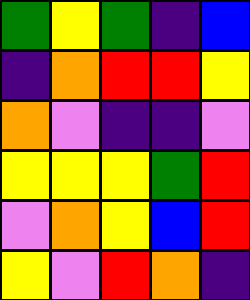[["green", "yellow", "green", "indigo", "blue"], ["indigo", "orange", "red", "red", "yellow"], ["orange", "violet", "indigo", "indigo", "violet"], ["yellow", "yellow", "yellow", "green", "red"], ["violet", "orange", "yellow", "blue", "red"], ["yellow", "violet", "red", "orange", "indigo"]]